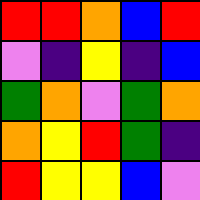[["red", "red", "orange", "blue", "red"], ["violet", "indigo", "yellow", "indigo", "blue"], ["green", "orange", "violet", "green", "orange"], ["orange", "yellow", "red", "green", "indigo"], ["red", "yellow", "yellow", "blue", "violet"]]